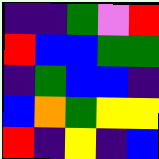[["indigo", "indigo", "green", "violet", "red"], ["red", "blue", "blue", "green", "green"], ["indigo", "green", "blue", "blue", "indigo"], ["blue", "orange", "green", "yellow", "yellow"], ["red", "indigo", "yellow", "indigo", "blue"]]